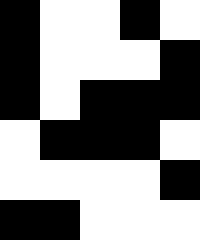[["black", "white", "white", "black", "white"], ["black", "white", "white", "white", "black"], ["black", "white", "black", "black", "black"], ["white", "black", "black", "black", "white"], ["white", "white", "white", "white", "black"], ["black", "black", "white", "white", "white"]]